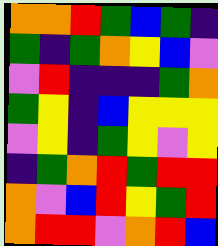[["orange", "orange", "red", "green", "blue", "green", "indigo"], ["green", "indigo", "green", "orange", "yellow", "blue", "violet"], ["violet", "red", "indigo", "indigo", "indigo", "green", "orange"], ["green", "yellow", "indigo", "blue", "yellow", "yellow", "yellow"], ["violet", "yellow", "indigo", "green", "yellow", "violet", "yellow"], ["indigo", "green", "orange", "red", "green", "red", "red"], ["orange", "violet", "blue", "red", "yellow", "green", "red"], ["orange", "red", "red", "violet", "orange", "red", "blue"]]